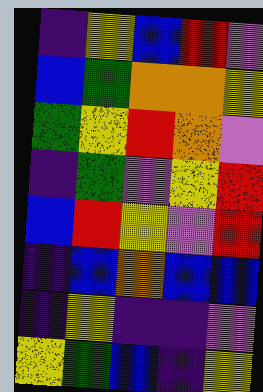[["indigo", "yellow", "blue", "red", "violet"], ["blue", "green", "orange", "orange", "yellow"], ["green", "yellow", "red", "orange", "violet"], ["indigo", "green", "violet", "yellow", "red"], ["blue", "red", "yellow", "violet", "red"], ["indigo", "blue", "orange", "blue", "blue"], ["indigo", "yellow", "indigo", "indigo", "violet"], ["yellow", "green", "blue", "indigo", "yellow"]]